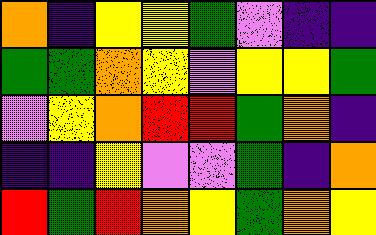[["orange", "indigo", "yellow", "yellow", "green", "violet", "indigo", "indigo"], ["green", "green", "orange", "yellow", "violet", "yellow", "yellow", "green"], ["violet", "yellow", "orange", "red", "red", "green", "orange", "indigo"], ["indigo", "indigo", "yellow", "violet", "violet", "green", "indigo", "orange"], ["red", "green", "red", "orange", "yellow", "green", "orange", "yellow"]]